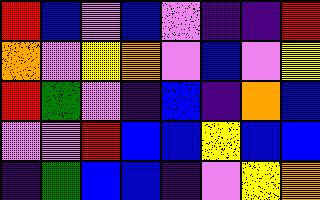[["red", "blue", "violet", "blue", "violet", "indigo", "indigo", "red"], ["orange", "violet", "yellow", "orange", "violet", "blue", "violet", "yellow"], ["red", "green", "violet", "indigo", "blue", "indigo", "orange", "blue"], ["violet", "violet", "red", "blue", "blue", "yellow", "blue", "blue"], ["indigo", "green", "blue", "blue", "indigo", "violet", "yellow", "orange"]]